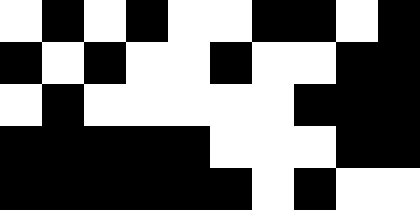[["white", "black", "white", "black", "white", "white", "black", "black", "white", "black"], ["black", "white", "black", "white", "white", "black", "white", "white", "black", "black"], ["white", "black", "white", "white", "white", "white", "white", "black", "black", "black"], ["black", "black", "black", "black", "black", "white", "white", "white", "black", "black"], ["black", "black", "black", "black", "black", "black", "white", "black", "white", "white"]]